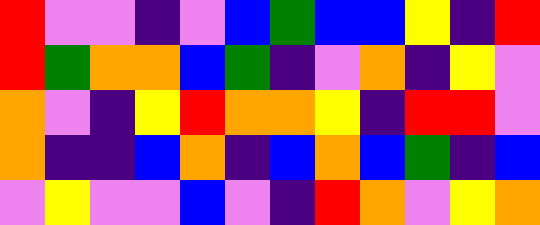[["red", "violet", "violet", "indigo", "violet", "blue", "green", "blue", "blue", "yellow", "indigo", "red"], ["red", "green", "orange", "orange", "blue", "green", "indigo", "violet", "orange", "indigo", "yellow", "violet"], ["orange", "violet", "indigo", "yellow", "red", "orange", "orange", "yellow", "indigo", "red", "red", "violet"], ["orange", "indigo", "indigo", "blue", "orange", "indigo", "blue", "orange", "blue", "green", "indigo", "blue"], ["violet", "yellow", "violet", "violet", "blue", "violet", "indigo", "red", "orange", "violet", "yellow", "orange"]]